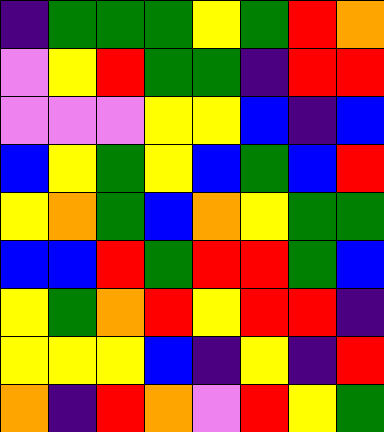[["indigo", "green", "green", "green", "yellow", "green", "red", "orange"], ["violet", "yellow", "red", "green", "green", "indigo", "red", "red"], ["violet", "violet", "violet", "yellow", "yellow", "blue", "indigo", "blue"], ["blue", "yellow", "green", "yellow", "blue", "green", "blue", "red"], ["yellow", "orange", "green", "blue", "orange", "yellow", "green", "green"], ["blue", "blue", "red", "green", "red", "red", "green", "blue"], ["yellow", "green", "orange", "red", "yellow", "red", "red", "indigo"], ["yellow", "yellow", "yellow", "blue", "indigo", "yellow", "indigo", "red"], ["orange", "indigo", "red", "orange", "violet", "red", "yellow", "green"]]